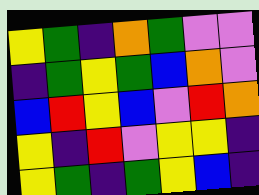[["yellow", "green", "indigo", "orange", "green", "violet", "violet"], ["indigo", "green", "yellow", "green", "blue", "orange", "violet"], ["blue", "red", "yellow", "blue", "violet", "red", "orange"], ["yellow", "indigo", "red", "violet", "yellow", "yellow", "indigo"], ["yellow", "green", "indigo", "green", "yellow", "blue", "indigo"]]